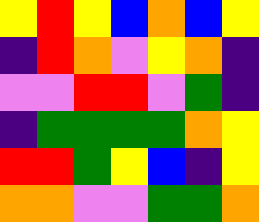[["yellow", "red", "yellow", "blue", "orange", "blue", "yellow"], ["indigo", "red", "orange", "violet", "yellow", "orange", "indigo"], ["violet", "violet", "red", "red", "violet", "green", "indigo"], ["indigo", "green", "green", "green", "green", "orange", "yellow"], ["red", "red", "green", "yellow", "blue", "indigo", "yellow"], ["orange", "orange", "violet", "violet", "green", "green", "orange"]]